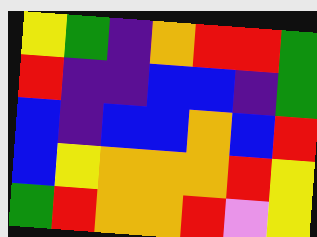[["yellow", "green", "indigo", "orange", "red", "red", "green"], ["red", "indigo", "indigo", "blue", "blue", "indigo", "green"], ["blue", "indigo", "blue", "blue", "orange", "blue", "red"], ["blue", "yellow", "orange", "orange", "orange", "red", "yellow"], ["green", "red", "orange", "orange", "red", "violet", "yellow"]]